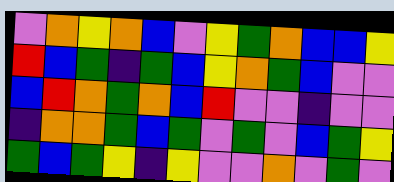[["violet", "orange", "yellow", "orange", "blue", "violet", "yellow", "green", "orange", "blue", "blue", "yellow"], ["red", "blue", "green", "indigo", "green", "blue", "yellow", "orange", "green", "blue", "violet", "violet"], ["blue", "red", "orange", "green", "orange", "blue", "red", "violet", "violet", "indigo", "violet", "violet"], ["indigo", "orange", "orange", "green", "blue", "green", "violet", "green", "violet", "blue", "green", "yellow"], ["green", "blue", "green", "yellow", "indigo", "yellow", "violet", "violet", "orange", "violet", "green", "violet"]]